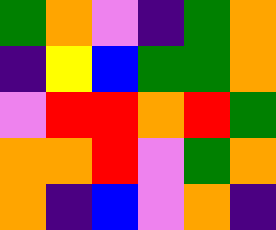[["green", "orange", "violet", "indigo", "green", "orange"], ["indigo", "yellow", "blue", "green", "green", "orange"], ["violet", "red", "red", "orange", "red", "green"], ["orange", "orange", "red", "violet", "green", "orange"], ["orange", "indigo", "blue", "violet", "orange", "indigo"]]